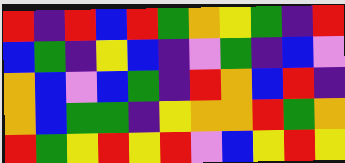[["red", "indigo", "red", "blue", "red", "green", "orange", "yellow", "green", "indigo", "red"], ["blue", "green", "indigo", "yellow", "blue", "indigo", "violet", "green", "indigo", "blue", "violet"], ["orange", "blue", "violet", "blue", "green", "indigo", "red", "orange", "blue", "red", "indigo"], ["orange", "blue", "green", "green", "indigo", "yellow", "orange", "orange", "red", "green", "orange"], ["red", "green", "yellow", "red", "yellow", "red", "violet", "blue", "yellow", "red", "yellow"]]